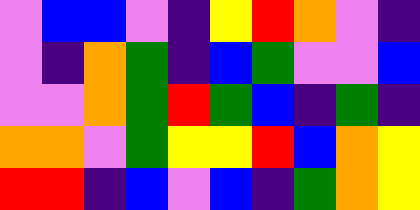[["violet", "blue", "blue", "violet", "indigo", "yellow", "red", "orange", "violet", "indigo"], ["violet", "indigo", "orange", "green", "indigo", "blue", "green", "violet", "violet", "blue"], ["violet", "violet", "orange", "green", "red", "green", "blue", "indigo", "green", "indigo"], ["orange", "orange", "violet", "green", "yellow", "yellow", "red", "blue", "orange", "yellow"], ["red", "red", "indigo", "blue", "violet", "blue", "indigo", "green", "orange", "yellow"]]